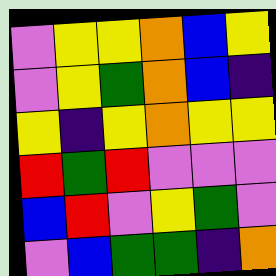[["violet", "yellow", "yellow", "orange", "blue", "yellow"], ["violet", "yellow", "green", "orange", "blue", "indigo"], ["yellow", "indigo", "yellow", "orange", "yellow", "yellow"], ["red", "green", "red", "violet", "violet", "violet"], ["blue", "red", "violet", "yellow", "green", "violet"], ["violet", "blue", "green", "green", "indigo", "orange"]]